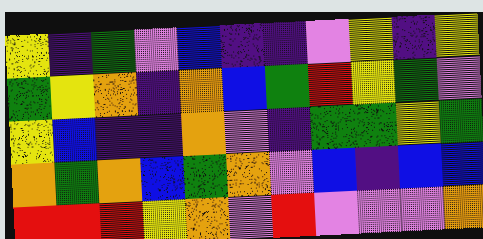[["yellow", "indigo", "green", "violet", "blue", "indigo", "indigo", "violet", "yellow", "indigo", "yellow"], ["green", "yellow", "orange", "indigo", "orange", "blue", "green", "red", "yellow", "green", "violet"], ["yellow", "blue", "indigo", "indigo", "orange", "violet", "indigo", "green", "green", "yellow", "green"], ["orange", "green", "orange", "blue", "green", "orange", "violet", "blue", "indigo", "blue", "blue"], ["red", "red", "red", "yellow", "orange", "violet", "red", "violet", "violet", "violet", "orange"]]